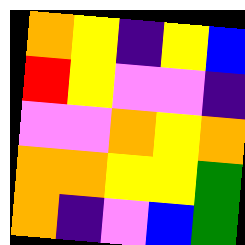[["orange", "yellow", "indigo", "yellow", "blue"], ["red", "yellow", "violet", "violet", "indigo"], ["violet", "violet", "orange", "yellow", "orange"], ["orange", "orange", "yellow", "yellow", "green"], ["orange", "indigo", "violet", "blue", "green"]]